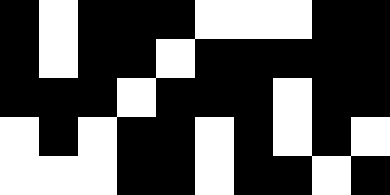[["black", "white", "black", "black", "black", "white", "white", "white", "black", "black"], ["black", "white", "black", "black", "white", "black", "black", "black", "black", "black"], ["black", "black", "black", "white", "black", "black", "black", "white", "black", "black"], ["white", "black", "white", "black", "black", "white", "black", "white", "black", "white"], ["white", "white", "white", "black", "black", "white", "black", "black", "white", "black"]]